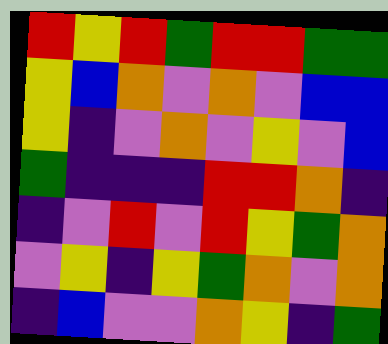[["red", "yellow", "red", "green", "red", "red", "green", "green"], ["yellow", "blue", "orange", "violet", "orange", "violet", "blue", "blue"], ["yellow", "indigo", "violet", "orange", "violet", "yellow", "violet", "blue"], ["green", "indigo", "indigo", "indigo", "red", "red", "orange", "indigo"], ["indigo", "violet", "red", "violet", "red", "yellow", "green", "orange"], ["violet", "yellow", "indigo", "yellow", "green", "orange", "violet", "orange"], ["indigo", "blue", "violet", "violet", "orange", "yellow", "indigo", "green"]]